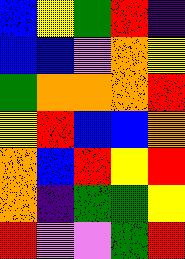[["blue", "yellow", "green", "red", "indigo"], ["blue", "blue", "violet", "orange", "yellow"], ["green", "orange", "orange", "orange", "red"], ["yellow", "red", "blue", "blue", "orange"], ["orange", "blue", "red", "yellow", "red"], ["orange", "indigo", "green", "green", "yellow"], ["red", "violet", "violet", "green", "red"]]